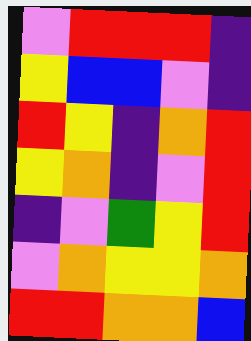[["violet", "red", "red", "red", "indigo"], ["yellow", "blue", "blue", "violet", "indigo"], ["red", "yellow", "indigo", "orange", "red"], ["yellow", "orange", "indigo", "violet", "red"], ["indigo", "violet", "green", "yellow", "red"], ["violet", "orange", "yellow", "yellow", "orange"], ["red", "red", "orange", "orange", "blue"]]